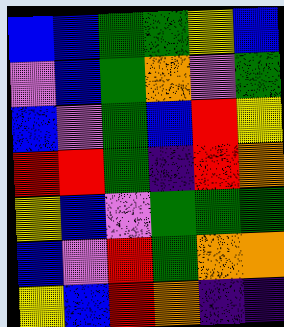[["blue", "blue", "green", "green", "yellow", "blue"], ["violet", "blue", "green", "orange", "violet", "green"], ["blue", "violet", "green", "blue", "red", "yellow"], ["red", "red", "green", "indigo", "red", "orange"], ["yellow", "blue", "violet", "green", "green", "green"], ["blue", "violet", "red", "green", "orange", "orange"], ["yellow", "blue", "red", "orange", "indigo", "indigo"]]